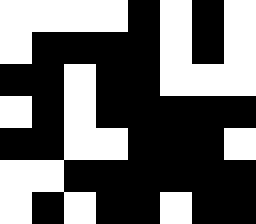[["white", "white", "white", "white", "black", "white", "black", "white"], ["white", "black", "black", "black", "black", "white", "black", "white"], ["black", "black", "white", "black", "black", "white", "white", "white"], ["white", "black", "white", "black", "black", "black", "black", "black"], ["black", "black", "white", "white", "black", "black", "black", "white"], ["white", "white", "black", "black", "black", "black", "black", "black"], ["white", "black", "white", "black", "black", "white", "black", "black"]]